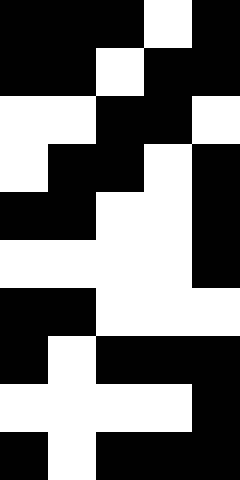[["black", "black", "black", "white", "black"], ["black", "black", "white", "black", "black"], ["white", "white", "black", "black", "white"], ["white", "black", "black", "white", "black"], ["black", "black", "white", "white", "black"], ["white", "white", "white", "white", "black"], ["black", "black", "white", "white", "white"], ["black", "white", "black", "black", "black"], ["white", "white", "white", "white", "black"], ["black", "white", "black", "black", "black"]]